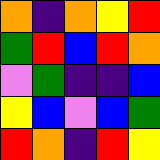[["orange", "indigo", "orange", "yellow", "red"], ["green", "red", "blue", "red", "orange"], ["violet", "green", "indigo", "indigo", "blue"], ["yellow", "blue", "violet", "blue", "green"], ["red", "orange", "indigo", "red", "yellow"]]